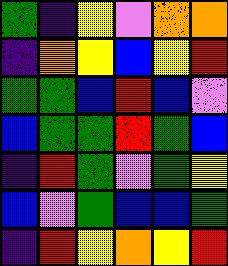[["green", "indigo", "yellow", "violet", "orange", "orange"], ["indigo", "orange", "yellow", "blue", "yellow", "red"], ["green", "green", "blue", "red", "blue", "violet"], ["blue", "green", "green", "red", "green", "blue"], ["indigo", "red", "green", "violet", "green", "yellow"], ["blue", "violet", "green", "blue", "blue", "green"], ["indigo", "red", "yellow", "orange", "yellow", "red"]]